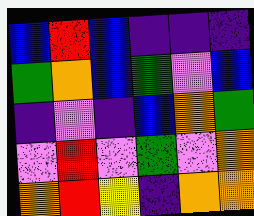[["blue", "red", "blue", "indigo", "indigo", "indigo"], ["green", "orange", "blue", "green", "violet", "blue"], ["indigo", "violet", "indigo", "blue", "orange", "green"], ["violet", "red", "violet", "green", "violet", "orange"], ["orange", "red", "yellow", "indigo", "orange", "orange"]]